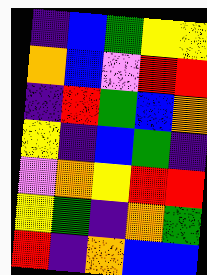[["indigo", "blue", "green", "yellow", "yellow"], ["orange", "blue", "violet", "red", "red"], ["indigo", "red", "green", "blue", "orange"], ["yellow", "indigo", "blue", "green", "indigo"], ["violet", "orange", "yellow", "red", "red"], ["yellow", "green", "indigo", "orange", "green"], ["red", "indigo", "orange", "blue", "blue"]]